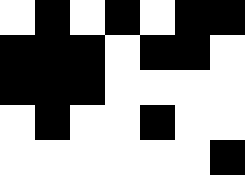[["white", "black", "white", "black", "white", "black", "black"], ["black", "black", "black", "white", "black", "black", "white"], ["black", "black", "black", "white", "white", "white", "white"], ["white", "black", "white", "white", "black", "white", "white"], ["white", "white", "white", "white", "white", "white", "black"]]